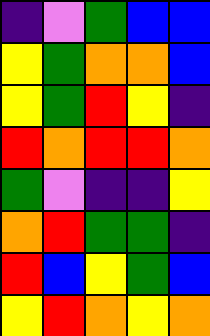[["indigo", "violet", "green", "blue", "blue"], ["yellow", "green", "orange", "orange", "blue"], ["yellow", "green", "red", "yellow", "indigo"], ["red", "orange", "red", "red", "orange"], ["green", "violet", "indigo", "indigo", "yellow"], ["orange", "red", "green", "green", "indigo"], ["red", "blue", "yellow", "green", "blue"], ["yellow", "red", "orange", "yellow", "orange"]]